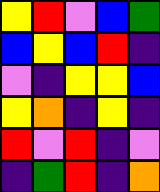[["yellow", "red", "violet", "blue", "green"], ["blue", "yellow", "blue", "red", "indigo"], ["violet", "indigo", "yellow", "yellow", "blue"], ["yellow", "orange", "indigo", "yellow", "indigo"], ["red", "violet", "red", "indigo", "violet"], ["indigo", "green", "red", "indigo", "orange"]]